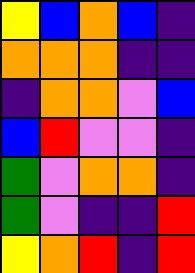[["yellow", "blue", "orange", "blue", "indigo"], ["orange", "orange", "orange", "indigo", "indigo"], ["indigo", "orange", "orange", "violet", "blue"], ["blue", "red", "violet", "violet", "indigo"], ["green", "violet", "orange", "orange", "indigo"], ["green", "violet", "indigo", "indigo", "red"], ["yellow", "orange", "red", "indigo", "red"]]